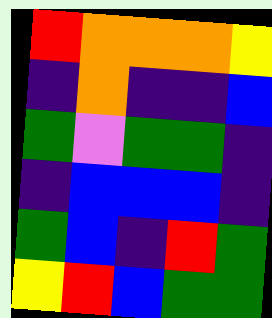[["red", "orange", "orange", "orange", "yellow"], ["indigo", "orange", "indigo", "indigo", "blue"], ["green", "violet", "green", "green", "indigo"], ["indigo", "blue", "blue", "blue", "indigo"], ["green", "blue", "indigo", "red", "green"], ["yellow", "red", "blue", "green", "green"]]